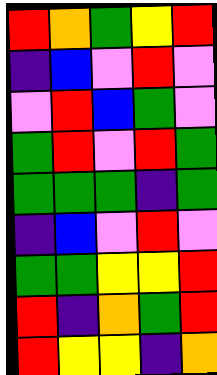[["red", "orange", "green", "yellow", "red"], ["indigo", "blue", "violet", "red", "violet"], ["violet", "red", "blue", "green", "violet"], ["green", "red", "violet", "red", "green"], ["green", "green", "green", "indigo", "green"], ["indigo", "blue", "violet", "red", "violet"], ["green", "green", "yellow", "yellow", "red"], ["red", "indigo", "orange", "green", "red"], ["red", "yellow", "yellow", "indigo", "orange"]]